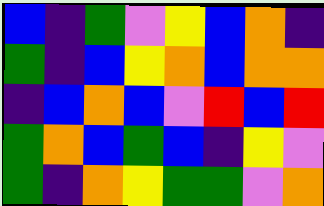[["blue", "indigo", "green", "violet", "yellow", "blue", "orange", "indigo"], ["green", "indigo", "blue", "yellow", "orange", "blue", "orange", "orange"], ["indigo", "blue", "orange", "blue", "violet", "red", "blue", "red"], ["green", "orange", "blue", "green", "blue", "indigo", "yellow", "violet"], ["green", "indigo", "orange", "yellow", "green", "green", "violet", "orange"]]